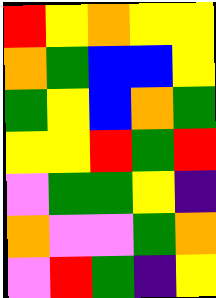[["red", "yellow", "orange", "yellow", "yellow"], ["orange", "green", "blue", "blue", "yellow"], ["green", "yellow", "blue", "orange", "green"], ["yellow", "yellow", "red", "green", "red"], ["violet", "green", "green", "yellow", "indigo"], ["orange", "violet", "violet", "green", "orange"], ["violet", "red", "green", "indigo", "yellow"]]